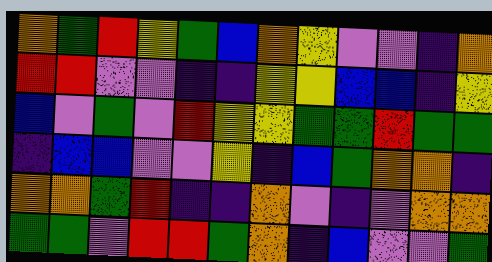[["orange", "green", "red", "yellow", "green", "blue", "orange", "yellow", "violet", "violet", "indigo", "orange"], ["red", "red", "violet", "violet", "indigo", "indigo", "yellow", "yellow", "blue", "blue", "indigo", "yellow"], ["blue", "violet", "green", "violet", "red", "yellow", "yellow", "green", "green", "red", "green", "green"], ["indigo", "blue", "blue", "violet", "violet", "yellow", "indigo", "blue", "green", "orange", "orange", "indigo"], ["orange", "orange", "green", "red", "indigo", "indigo", "orange", "violet", "indigo", "violet", "orange", "orange"], ["green", "green", "violet", "red", "red", "green", "orange", "indigo", "blue", "violet", "violet", "green"]]